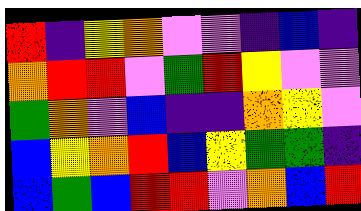[["red", "indigo", "yellow", "orange", "violet", "violet", "indigo", "blue", "indigo"], ["orange", "red", "red", "violet", "green", "red", "yellow", "violet", "violet"], ["green", "orange", "violet", "blue", "indigo", "indigo", "orange", "yellow", "violet"], ["blue", "yellow", "orange", "red", "blue", "yellow", "green", "green", "indigo"], ["blue", "green", "blue", "red", "red", "violet", "orange", "blue", "red"]]